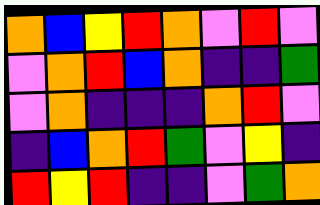[["orange", "blue", "yellow", "red", "orange", "violet", "red", "violet"], ["violet", "orange", "red", "blue", "orange", "indigo", "indigo", "green"], ["violet", "orange", "indigo", "indigo", "indigo", "orange", "red", "violet"], ["indigo", "blue", "orange", "red", "green", "violet", "yellow", "indigo"], ["red", "yellow", "red", "indigo", "indigo", "violet", "green", "orange"]]